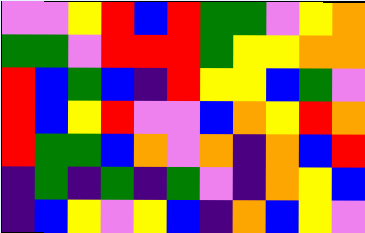[["violet", "violet", "yellow", "red", "blue", "red", "green", "green", "violet", "yellow", "orange"], ["green", "green", "violet", "red", "red", "red", "green", "yellow", "yellow", "orange", "orange"], ["red", "blue", "green", "blue", "indigo", "red", "yellow", "yellow", "blue", "green", "violet"], ["red", "blue", "yellow", "red", "violet", "violet", "blue", "orange", "yellow", "red", "orange"], ["red", "green", "green", "blue", "orange", "violet", "orange", "indigo", "orange", "blue", "red"], ["indigo", "green", "indigo", "green", "indigo", "green", "violet", "indigo", "orange", "yellow", "blue"], ["indigo", "blue", "yellow", "violet", "yellow", "blue", "indigo", "orange", "blue", "yellow", "violet"]]